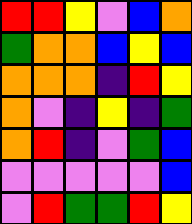[["red", "red", "yellow", "violet", "blue", "orange"], ["green", "orange", "orange", "blue", "yellow", "blue"], ["orange", "orange", "orange", "indigo", "red", "yellow"], ["orange", "violet", "indigo", "yellow", "indigo", "green"], ["orange", "red", "indigo", "violet", "green", "blue"], ["violet", "violet", "violet", "violet", "violet", "blue"], ["violet", "red", "green", "green", "red", "yellow"]]